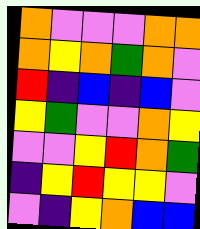[["orange", "violet", "violet", "violet", "orange", "orange"], ["orange", "yellow", "orange", "green", "orange", "violet"], ["red", "indigo", "blue", "indigo", "blue", "violet"], ["yellow", "green", "violet", "violet", "orange", "yellow"], ["violet", "violet", "yellow", "red", "orange", "green"], ["indigo", "yellow", "red", "yellow", "yellow", "violet"], ["violet", "indigo", "yellow", "orange", "blue", "blue"]]